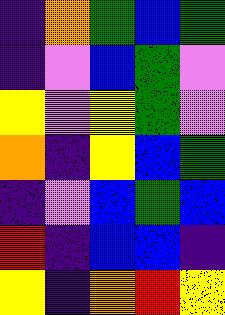[["indigo", "orange", "green", "blue", "green"], ["indigo", "violet", "blue", "green", "violet"], ["yellow", "violet", "yellow", "green", "violet"], ["orange", "indigo", "yellow", "blue", "green"], ["indigo", "violet", "blue", "green", "blue"], ["red", "indigo", "blue", "blue", "indigo"], ["yellow", "indigo", "orange", "red", "yellow"]]